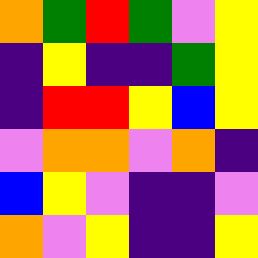[["orange", "green", "red", "green", "violet", "yellow"], ["indigo", "yellow", "indigo", "indigo", "green", "yellow"], ["indigo", "red", "red", "yellow", "blue", "yellow"], ["violet", "orange", "orange", "violet", "orange", "indigo"], ["blue", "yellow", "violet", "indigo", "indigo", "violet"], ["orange", "violet", "yellow", "indigo", "indigo", "yellow"]]